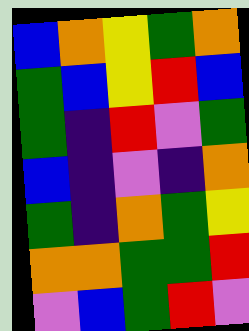[["blue", "orange", "yellow", "green", "orange"], ["green", "blue", "yellow", "red", "blue"], ["green", "indigo", "red", "violet", "green"], ["blue", "indigo", "violet", "indigo", "orange"], ["green", "indigo", "orange", "green", "yellow"], ["orange", "orange", "green", "green", "red"], ["violet", "blue", "green", "red", "violet"]]